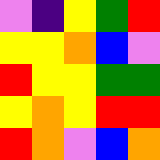[["violet", "indigo", "yellow", "green", "red"], ["yellow", "yellow", "orange", "blue", "violet"], ["red", "yellow", "yellow", "green", "green"], ["yellow", "orange", "yellow", "red", "red"], ["red", "orange", "violet", "blue", "orange"]]